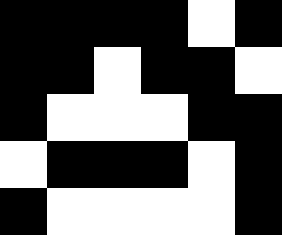[["black", "black", "black", "black", "white", "black"], ["black", "black", "white", "black", "black", "white"], ["black", "white", "white", "white", "black", "black"], ["white", "black", "black", "black", "white", "black"], ["black", "white", "white", "white", "white", "black"]]